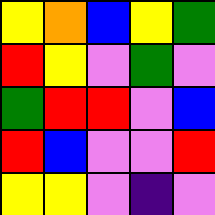[["yellow", "orange", "blue", "yellow", "green"], ["red", "yellow", "violet", "green", "violet"], ["green", "red", "red", "violet", "blue"], ["red", "blue", "violet", "violet", "red"], ["yellow", "yellow", "violet", "indigo", "violet"]]